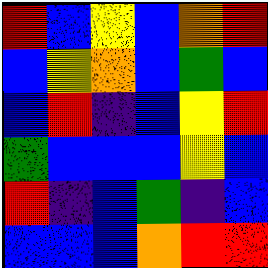[["red", "blue", "yellow", "blue", "orange", "red"], ["blue", "yellow", "orange", "blue", "green", "blue"], ["blue", "red", "indigo", "blue", "yellow", "red"], ["green", "blue", "blue", "blue", "yellow", "blue"], ["red", "indigo", "blue", "green", "indigo", "blue"], ["blue", "blue", "blue", "orange", "red", "red"]]